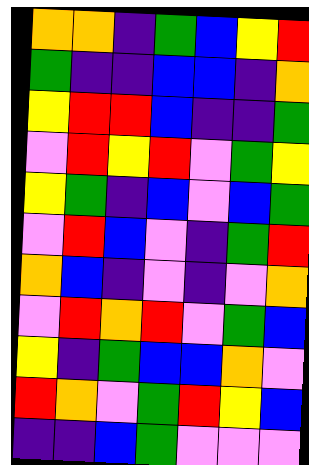[["orange", "orange", "indigo", "green", "blue", "yellow", "red"], ["green", "indigo", "indigo", "blue", "blue", "indigo", "orange"], ["yellow", "red", "red", "blue", "indigo", "indigo", "green"], ["violet", "red", "yellow", "red", "violet", "green", "yellow"], ["yellow", "green", "indigo", "blue", "violet", "blue", "green"], ["violet", "red", "blue", "violet", "indigo", "green", "red"], ["orange", "blue", "indigo", "violet", "indigo", "violet", "orange"], ["violet", "red", "orange", "red", "violet", "green", "blue"], ["yellow", "indigo", "green", "blue", "blue", "orange", "violet"], ["red", "orange", "violet", "green", "red", "yellow", "blue"], ["indigo", "indigo", "blue", "green", "violet", "violet", "violet"]]